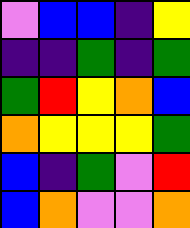[["violet", "blue", "blue", "indigo", "yellow"], ["indigo", "indigo", "green", "indigo", "green"], ["green", "red", "yellow", "orange", "blue"], ["orange", "yellow", "yellow", "yellow", "green"], ["blue", "indigo", "green", "violet", "red"], ["blue", "orange", "violet", "violet", "orange"]]